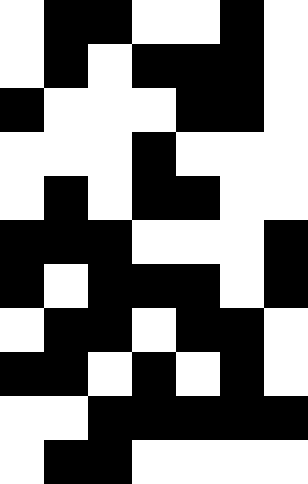[["white", "black", "black", "white", "white", "black", "white"], ["white", "black", "white", "black", "black", "black", "white"], ["black", "white", "white", "white", "black", "black", "white"], ["white", "white", "white", "black", "white", "white", "white"], ["white", "black", "white", "black", "black", "white", "white"], ["black", "black", "black", "white", "white", "white", "black"], ["black", "white", "black", "black", "black", "white", "black"], ["white", "black", "black", "white", "black", "black", "white"], ["black", "black", "white", "black", "white", "black", "white"], ["white", "white", "black", "black", "black", "black", "black"], ["white", "black", "black", "white", "white", "white", "white"]]